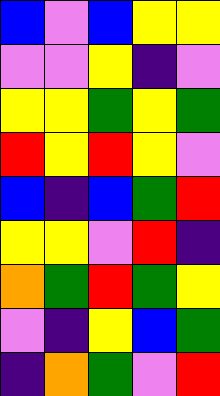[["blue", "violet", "blue", "yellow", "yellow"], ["violet", "violet", "yellow", "indigo", "violet"], ["yellow", "yellow", "green", "yellow", "green"], ["red", "yellow", "red", "yellow", "violet"], ["blue", "indigo", "blue", "green", "red"], ["yellow", "yellow", "violet", "red", "indigo"], ["orange", "green", "red", "green", "yellow"], ["violet", "indigo", "yellow", "blue", "green"], ["indigo", "orange", "green", "violet", "red"]]